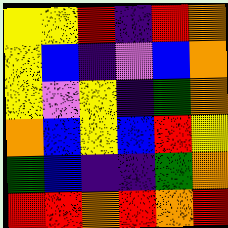[["yellow", "yellow", "red", "indigo", "red", "orange"], ["yellow", "blue", "indigo", "violet", "blue", "orange"], ["yellow", "violet", "yellow", "indigo", "green", "orange"], ["orange", "blue", "yellow", "blue", "red", "yellow"], ["green", "blue", "indigo", "indigo", "green", "orange"], ["red", "red", "orange", "red", "orange", "red"]]